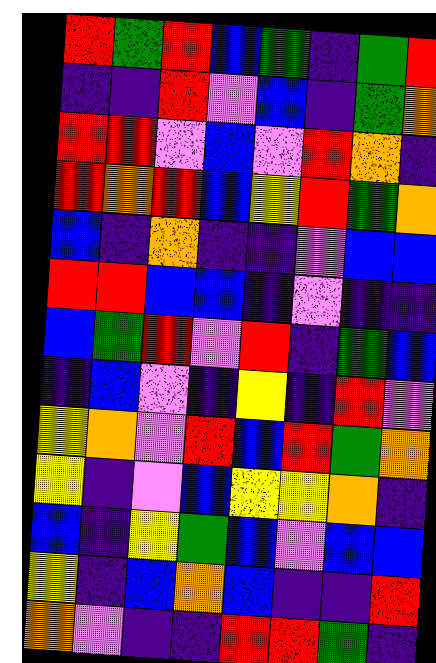[["red", "green", "red", "blue", "green", "indigo", "green", "red"], ["indigo", "indigo", "red", "violet", "blue", "indigo", "green", "orange"], ["red", "red", "violet", "blue", "violet", "red", "orange", "indigo"], ["red", "orange", "red", "blue", "yellow", "red", "green", "orange"], ["blue", "indigo", "orange", "indigo", "indigo", "violet", "blue", "blue"], ["red", "red", "blue", "blue", "indigo", "violet", "indigo", "indigo"], ["blue", "green", "red", "violet", "red", "indigo", "green", "blue"], ["indigo", "blue", "violet", "indigo", "yellow", "indigo", "red", "violet"], ["yellow", "orange", "violet", "red", "blue", "red", "green", "orange"], ["yellow", "indigo", "violet", "blue", "yellow", "yellow", "orange", "indigo"], ["blue", "indigo", "yellow", "green", "blue", "violet", "blue", "blue"], ["yellow", "indigo", "blue", "orange", "blue", "indigo", "indigo", "red"], ["orange", "violet", "indigo", "indigo", "red", "red", "green", "indigo"]]